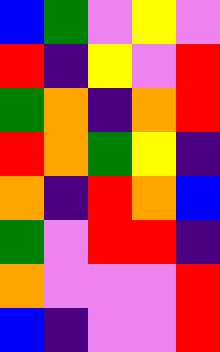[["blue", "green", "violet", "yellow", "violet"], ["red", "indigo", "yellow", "violet", "red"], ["green", "orange", "indigo", "orange", "red"], ["red", "orange", "green", "yellow", "indigo"], ["orange", "indigo", "red", "orange", "blue"], ["green", "violet", "red", "red", "indigo"], ["orange", "violet", "violet", "violet", "red"], ["blue", "indigo", "violet", "violet", "red"]]